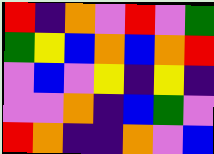[["red", "indigo", "orange", "violet", "red", "violet", "green"], ["green", "yellow", "blue", "orange", "blue", "orange", "red"], ["violet", "blue", "violet", "yellow", "indigo", "yellow", "indigo"], ["violet", "violet", "orange", "indigo", "blue", "green", "violet"], ["red", "orange", "indigo", "indigo", "orange", "violet", "blue"]]